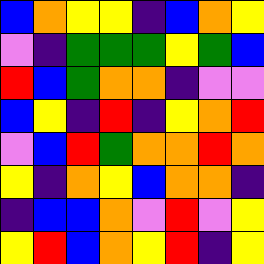[["blue", "orange", "yellow", "yellow", "indigo", "blue", "orange", "yellow"], ["violet", "indigo", "green", "green", "green", "yellow", "green", "blue"], ["red", "blue", "green", "orange", "orange", "indigo", "violet", "violet"], ["blue", "yellow", "indigo", "red", "indigo", "yellow", "orange", "red"], ["violet", "blue", "red", "green", "orange", "orange", "red", "orange"], ["yellow", "indigo", "orange", "yellow", "blue", "orange", "orange", "indigo"], ["indigo", "blue", "blue", "orange", "violet", "red", "violet", "yellow"], ["yellow", "red", "blue", "orange", "yellow", "red", "indigo", "yellow"]]